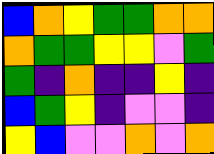[["blue", "orange", "yellow", "green", "green", "orange", "orange"], ["orange", "green", "green", "yellow", "yellow", "violet", "green"], ["green", "indigo", "orange", "indigo", "indigo", "yellow", "indigo"], ["blue", "green", "yellow", "indigo", "violet", "violet", "indigo"], ["yellow", "blue", "violet", "violet", "orange", "violet", "orange"]]